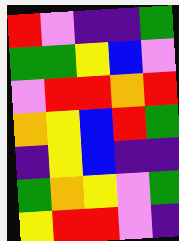[["red", "violet", "indigo", "indigo", "green"], ["green", "green", "yellow", "blue", "violet"], ["violet", "red", "red", "orange", "red"], ["orange", "yellow", "blue", "red", "green"], ["indigo", "yellow", "blue", "indigo", "indigo"], ["green", "orange", "yellow", "violet", "green"], ["yellow", "red", "red", "violet", "indigo"]]